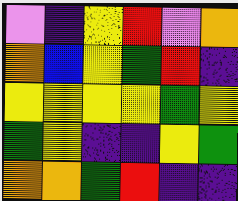[["violet", "indigo", "yellow", "red", "violet", "orange"], ["orange", "blue", "yellow", "green", "red", "indigo"], ["yellow", "yellow", "yellow", "yellow", "green", "yellow"], ["green", "yellow", "indigo", "indigo", "yellow", "green"], ["orange", "orange", "green", "red", "indigo", "indigo"]]